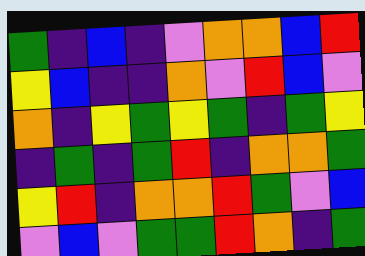[["green", "indigo", "blue", "indigo", "violet", "orange", "orange", "blue", "red"], ["yellow", "blue", "indigo", "indigo", "orange", "violet", "red", "blue", "violet"], ["orange", "indigo", "yellow", "green", "yellow", "green", "indigo", "green", "yellow"], ["indigo", "green", "indigo", "green", "red", "indigo", "orange", "orange", "green"], ["yellow", "red", "indigo", "orange", "orange", "red", "green", "violet", "blue"], ["violet", "blue", "violet", "green", "green", "red", "orange", "indigo", "green"]]